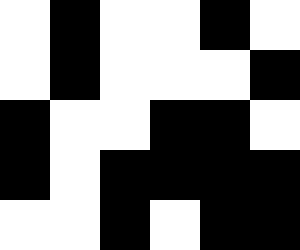[["white", "black", "white", "white", "black", "white"], ["white", "black", "white", "white", "white", "black"], ["black", "white", "white", "black", "black", "white"], ["black", "white", "black", "black", "black", "black"], ["white", "white", "black", "white", "black", "black"]]